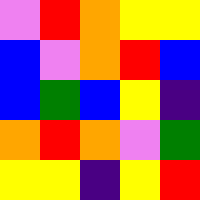[["violet", "red", "orange", "yellow", "yellow"], ["blue", "violet", "orange", "red", "blue"], ["blue", "green", "blue", "yellow", "indigo"], ["orange", "red", "orange", "violet", "green"], ["yellow", "yellow", "indigo", "yellow", "red"]]